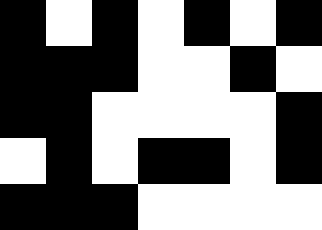[["black", "white", "black", "white", "black", "white", "black"], ["black", "black", "black", "white", "white", "black", "white"], ["black", "black", "white", "white", "white", "white", "black"], ["white", "black", "white", "black", "black", "white", "black"], ["black", "black", "black", "white", "white", "white", "white"]]